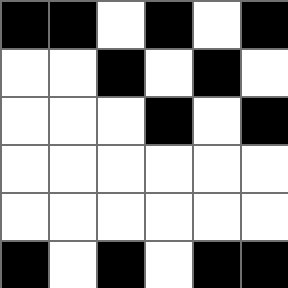[["black", "black", "white", "black", "white", "black"], ["white", "white", "black", "white", "black", "white"], ["white", "white", "white", "black", "white", "black"], ["white", "white", "white", "white", "white", "white"], ["white", "white", "white", "white", "white", "white"], ["black", "white", "black", "white", "black", "black"]]